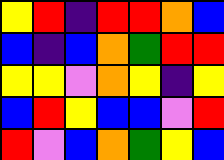[["yellow", "red", "indigo", "red", "red", "orange", "blue"], ["blue", "indigo", "blue", "orange", "green", "red", "red"], ["yellow", "yellow", "violet", "orange", "yellow", "indigo", "yellow"], ["blue", "red", "yellow", "blue", "blue", "violet", "red"], ["red", "violet", "blue", "orange", "green", "yellow", "blue"]]